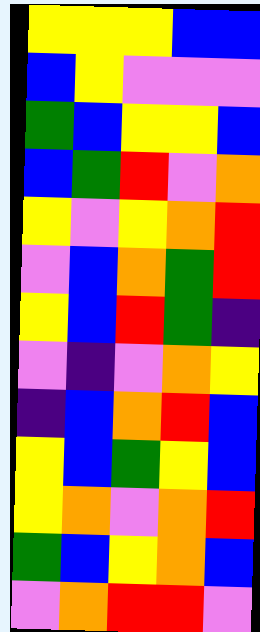[["yellow", "yellow", "yellow", "blue", "blue"], ["blue", "yellow", "violet", "violet", "violet"], ["green", "blue", "yellow", "yellow", "blue"], ["blue", "green", "red", "violet", "orange"], ["yellow", "violet", "yellow", "orange", "red"], ["violet", "blue", "orange", "green", "red"], ["yellow", "blue", "red", "green", "indigo"], ["violet", "indigo", "violet", "orange", "yellow"], ["indigo", "blue", "orange", "red", "blue"], ["yellow", "blue", "green", "yellow", "blue"], ["yellow", "orange", "violet", "orange", "red"], ["green", "blue", "yellow", "orange", "blue"], ["violet", "orange", "red", "red", "violet"]]